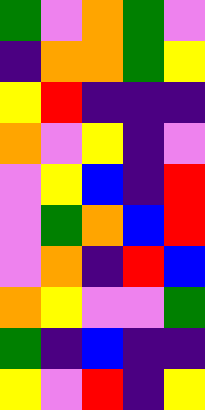[["green", "violet", "orange", "green", "violet"], ["indigo", "orange", "orange", "green", "yellow"], ["yellow", "red", "indigo", "indigo", "indigo"], ["orange", "violet", "yellow", "indigo", "violet"], ["violet", "yellow", "blue", "indigo", "red"], ["violet", "green", "orange", "blue", "red"], ["violet", "orange", "indigo", "red", "blue"], ["orange", "yellow", "violet", "violet", "green"], ["green", "indigo", "blue", "indigo", "indigo"], ["yellow", "violet", "red", "indigo", "yellow"]]